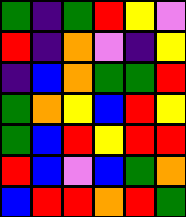[["green", "indigo", "green", "red", "yellow", "violet"], ["red", "indigo", "orange", "violet", "indigo", "yellow"], ["indigo", "blue", "orange", "green", "green", "red"], ["green", "orange", "yellow", "blue", "red", "yellow"], ["green", "blue", "red", "yellow", "red", "red"], ["red", "blue", "violet", "blue", "green", "orange"], ["blue", "red", "red", "orange", "red", "green"]]